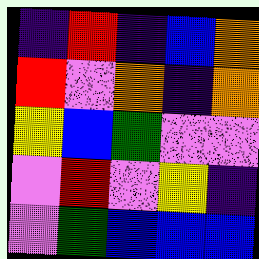[["indigo", "red", "indigo", "blue", "orange"], ["red", "violet", "orange", "indigo", "orange"], ["yellow", "blue", "green", "violet", "violet"], ["violet", "red", "violet", "yellow", "indigo"], ["violet", "green", "blue", "blue", "blue"]]